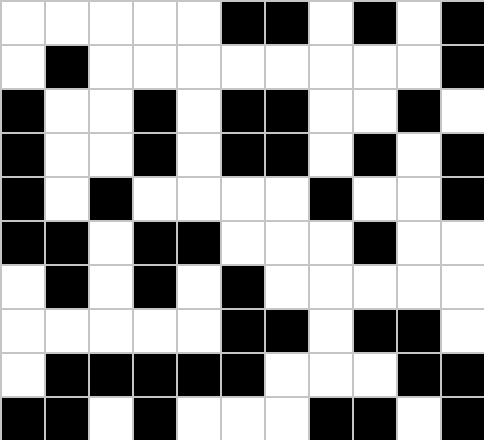[["white", "white", "white", "white", "white", "black", "black", "white", "black", "white", "black"], ["white", "black", "white", "white", "white", "white", "white", "white", "white", "white", "black"], ["black", "white", "white", "black", "white", "black", "black", "white", "white", "black", "white"], ["black", "white", "white", "black", "white", "black", "black", "white", "black", "white", "black"], ["black", "white", "black", "white", "white", "white", "white", "black", "white", "white", "black"], ["black", "black", "white", "black", "black", "white", "white", "white", "black", "white", "white"], ["white", "black", "white", "black", "white", "black", "white", "white", "white", "white", "white"], ["white", "white", "white", "white", "white", "black", "black", "white", "black", "black", "white"], ["white", "black", "black", "black", "black", "black", "white", "white", "white", "black", "black"], ["black", "black", "white", "black", "white", "white", "white", "black", "black", "white", "black"]]